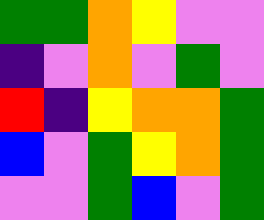[["green", "green", "orange", "yellow", "violet", "violet"], ["indigo", "violet", "orange", "violet", "green", "violet"], ["red", "indigo", "yellow", "orange", "orange", "green"], ["blue", "violet", "green", "yellow", "orange", "green"], ["violet", "violet", "green", "blue", "violet", "green"]]